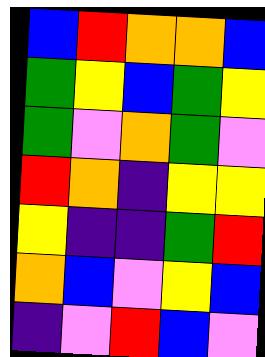[["blue", "red", "orange", "orange", "blue"], ["green", "yellow", "blue", "green", "yellow"], ["green", "violet", "orange", "green", "violet"], ["red", "orange", "indigo", "yellow", "yellow"], ["yellow", "indigo", "indigo", "green", "red"], ["orange", "blue", "violet", "yellow", "blue"], ["indigo", "violet", "red", "blue", "violet"]]